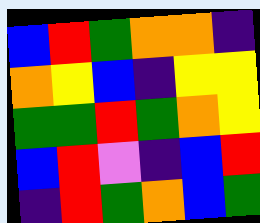[["blue", "red", "green", "orange", "orange", "indigo"], ["orange", "yellow", "blue", "indigo", "yellow", "yellow"], ["green", "green", "red", "green", "orange", "yellow"], ["blue", "red", "violet", "indigo", "blue", "red"], ["indigo", "red", "green", "orange", "blue", "green"]]